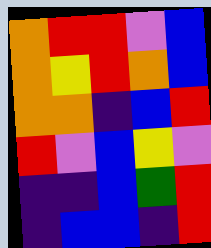[["orange", "red", "red", "violet", "blue"], ["orange", "yellow", "red", "orange", "blue"], ["orange", "orange", "indigo", "blue", "red"], ["red", "violet", "blue", "yellow", "violet"], ["indigo", "indigo", "blue", "green", "red"], ["indigo", "blue", "blue", "indigo", "red"]]